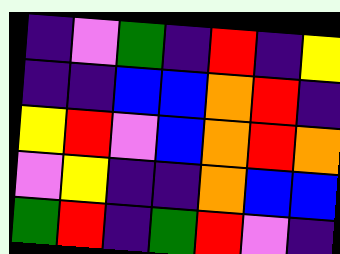[["indigo", "violet", "green", "indigo", "red", "indigo", "yellow"], ["indigo", "indigo", "blue", "blue", "orange", "red", "indigo"], ["yellow", "red", "violet", "blue", "orange", "red", "orange"], ["violet", "yellow", "indigo", "indigo", "orange", "blue", "blue"], ["green", "red", "indigo", "green", "red", "violet", "indigo"]]